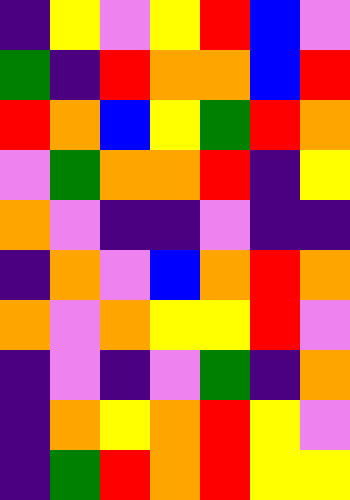[["indigo", "yellow", "violet", "yellow", "red", "blue", "violet"], ["green", "indigo", "red", "orange", "orange", "blue", "red"], ["red", "orange", "blue", "yellow", "green", "red", "orange"], ["violet", "green", "orange", "orange", "red", "indigo", "yellow"], ["orange", "violet", "indigo", "indigo", "violet", "indigo", "indigo"], ["indigo", "orange", "violet", "blue", "orange", "red", "orange"], ["orange", "violet", "orange", "yellow", "yellow", "red", "violet"], ["indigo", "violet", "indigo", "violet", "green", "indigo", "orange"], ["indigo", "orange", "yellow", "orange", "red", "yellow", "violet"], ["indigo", "green", "red", "orange", "red", "yellow", "yellow"]]